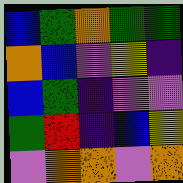[["blue", "green", "orange", "green", "green"], ["orange", "blue", "violet", "yellow", "indigo"], ["blue", "green", "indigo", "violet", "violet"], ["green", "red", "indigo", "blue", "yellow"], ["violet", "orange", "orange", "violet", "orange"]]